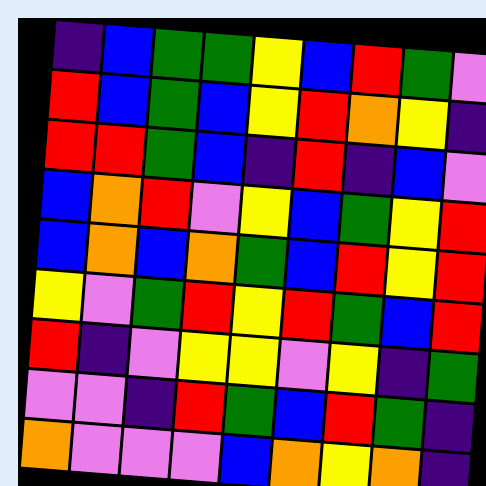[["indigo", "blue", "green", "green", "yellow", "blue", "red", "green", "violet"], ["red", "blue", "green", "blue", "yellow", "red", "orange", "yellow", "indigo"], ["red", "red", "green", "blue", "indigo", "red", "indigo", "blue", "violet"], ["blue", "orange", "red", "violet", "yellow", "blue", "green", "yellow", "red"], ["blue", "orange", "blue", "orange", "green", "blue", "red", "yellow", "red"], ["yellow", "violet", "green", "red", "yellow", "red", "green", "blue", "red"], ["red", "indigo", "violet", "yellow", "yellow", "violet", "yellow", "indigo", "green"], ["violet", "violet", "indigo", "red", "green", "blue", "red", "green", "indigo"], ["orange", "violet", "violet", "violet", "blue", "orange", "yellow", "orange", "indigo"]]